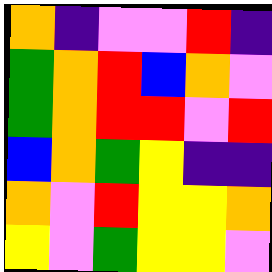[["orange", "indigo", "violet", "violet", "red", "indigo"], ["green", "orange", "red", "blue", "orange", "violet"], ["green", "orange", "red", "red", "violet", "red"], ["blue", "orange", "green", "yellow", "indigo", "indigo"], ["orange", "violet", "red", "yellow", "yellow", "orange"], ["yellow", "violet", "green", "yellow", "yellow", "violet"]]